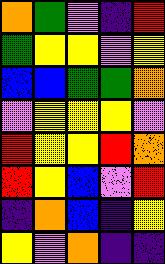[["orange", "green", "violet", "indigo", "red"], ["green", "yellow", "yellow", "violet", "yellow"], ["blue", "blue", "green", "green", "orange"], ["violet", "yellow", "yellow", "yellow", "violet"], ["red", "yellow", "yellow", "red", "orange"], ["red", "yellow", "blue", "violet", "red"], ["indigo", "orange", "blue", "indigo", "yellow"], ["yellow", "violet", "orange", "indigo", "indigo"]]